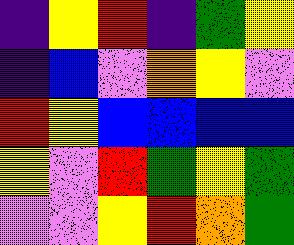[["indigo", "yellow", "red", "indigo", "green", "yellow"], ["indigo", "blue", "violet", "orange", "yellow", "violet"], ["red", "yellow", "blue", "blue", "blue", "blue"], ["yellow", "violet", "red", "green", "yellow", "green"], ["violet", "violet", "yellow", "red", "orange", "green"]]